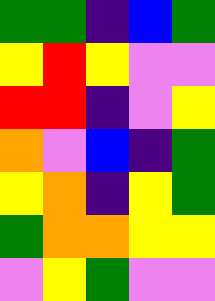[["green", "green", "indigo", "blue", "green"], ["yellow", "red", "yellow", "violet", "violet"], ["red", "red", "indigo", "violet", "yellow"], ["orange", "violet", "blue", "indigo", "green"], ["yellow", "orange", "indigo", "yellow", "green"], ["green", "orange", "orange", "yellow", "yellow"], ["violet", "yellow", "green", "violet", "violet"]]